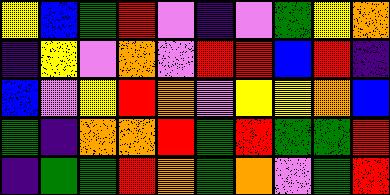[["yellow", "blue", "green", "red", "violet", "indigo", "violet", "green", "yellow", "orange"], ["indigo", "yellow", "violet", "orange", "violet", "red", "red", "blue", "red", "indigo"], ["blue", "violet", "yellow", "red", "orange", "violet", "yellow", "yellow", "orange", "blue"], ["green", "indigo", "orange", "orange", "red", "green", "red", "green", "green", "red"], ["indigo", "green", "green", "red", "orange", "green", "orange", "violet", "green", "red"]]